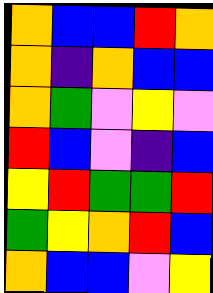[["orange", "blue", "blue", "red", "orange"], ["orange", "indigo", "orange", "blue", "blue"], ["orange", "green", "violet", "yellow", "violet"], ["red", "blue", "violet", "indigo", "blue"], ["yellow", "red", "green", "green", "red"], ["green", "yellow", "orange", "red", "blue"], ["orange", "blue", "blue", "violet", "yellow"]]